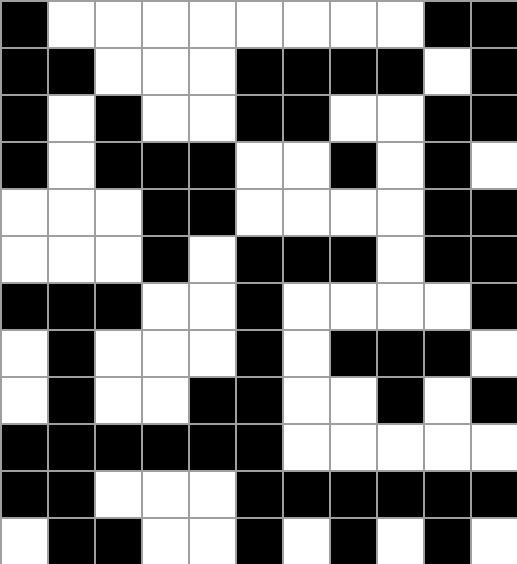[["black", "white", "white", "white", "white", "white", "white", "white", "white", "black", "black"], ["black", "black", "white", "white", "white", "black", "black", "black", "black", "white", "black"], ["black", "white", "black", "white", "white", "black", "black", "white", "white", "black", "black"], ["black", "white", "black", "black", "black", "white", "white", "black", "white", "black", "white"], ["white", "white", "white", "black", "black", "white", "white", "white", "white", "black", "black"], ["white", "white", "white", "black", "white", "black", "black", "black", "white", "black", "black"], ["black", "black", "black", "white", "white", "black", "white", "white", "white", "white", "black"], ["white", "black", "white", "white", "white", "black", "white", "black", "black", "black", "white"], ["white", "black", "white", "white", "black", "black", "white", "white", "black", "white", "black"], ["black", "black", "black", "black", "black", "black", "white", "white", "white", "white", "white"], ["black", "black", "white", "white", "white", "black", "black", "black", "black", "black", "black"], ["white", "black", "black", "white", "white", "black", "white", "black", "white", "black", "white"]]